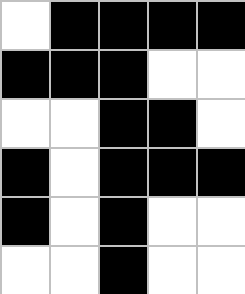[["white", "black", "black", "black", "black"], ["black", "black", "black", "white", "white"], ["white", "white", "black", "black", "white"], ["black", "white", "black", "black", "black"], ["black", "white", "black", "white", "white"], ["white", "white", "black", "white", "white"]]